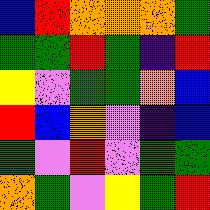[["blue", "red", "orange", "orange", "orange", "green"], ["green", "green", "red", "green", "indigo", "red"], ["yellow", "violet", "green", "green", "orange", "blue"], ["red", "blue", "orange", "violet", "indigo", "blue"], ["green", "violet", "red", "violet", "green", "green"], ["orange", "green", "violet", "yellow", "green", "red"]]